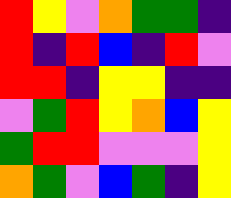[["red", "yellow", "violet", "orange", "green", "green", "indigo"], ["red", "indigo", "red", "blue", "indigo", "red", "violet"], ["red", "red", "indigo", "yellow", "yellow", "indigo", "indigo"], ["violet", "green", "red", "yellow", "orange", "blue", "yellow"], ["green", "red", "red", "violet", "violet", "violet", "yellow"], ["orange", "green", "violet", "blue", "green", "indigo", "yellow"]]